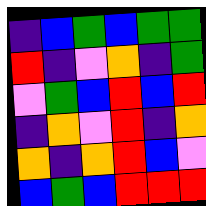[["indigo", "blue", "green", "blue", "green", "green"], ["red", "indigo", "violet", "orange", "indigo", "green"], ["violet", "green", "blue", "red", "blue", "red"], ["indigo", "orange", "violet", "red", "indigo", "orange"], ["orange", "indigo", "orange", "red", "blue", "violet"], ["blue", "green", "blue", "red", "red", "red"]]